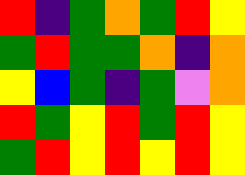[["red", "indigo", "green", "orange", "green", "red", "yellow"], ["green", "red", "green", "green", "orange", "indigo", "orange"], ["yellow", "blue", "green", "indigo", "green", "violet", "orange"], ["red", "green", "yellow", "red", "green", "red", "yellow"], ["green", "red", "yellow", "red", "yellow", "red", "yellow"]]